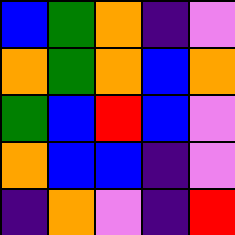[["blue", "green", "orange", "indigo", "violet"], ["orange", "green", "orange", "blue", "orange"], ["green", "blue", "red", "blue", "violet"], ["orange", "blue", "blue", "indigo", "violet"], ["indigo", "orange", "violet", "indigo", "red"]]